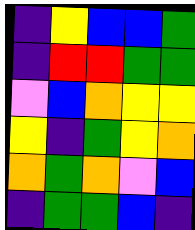[["indigo", "yellow", "blue", "blue", "green"], ["indigo", "red", "red", "green", "green"], ["violet", "blue", "orange", "yellow", "yellow"], ["yellow", "indigo", "green", "yellow", "orange"], ["orange", "green", "orange", "violet", "blue"], ["indigo", "green", "green", "blue", "indigo"]]